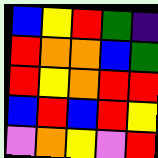[["blue", "yellow", "red", "green", "indigo"], ["red", "orange", "orange", "blue", "green"], ["red", "yellow", "orange", "red", "red"], ["blue", "red", "blue", "red", "yellow"], ["violet", "orange", "yellow", "violet", "red"]]